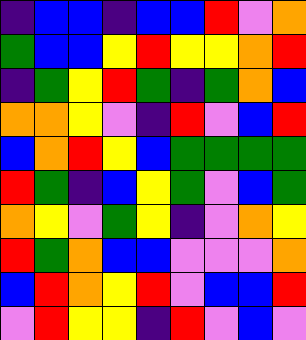[["indigo", "blue", "blue", "indigo", "blue", "blue", "red", "violet", "orange"], ["green", "blue", "blue", "yellow", "red", "yellow", "yellow", "orange", "red"], ["indigo", "green", "yellow", "red", "green", "indigo", "green", "orange", "blue"], ["orange", "orange", "yellow", "violet", "indigo", "red", "violet", "blue", "red"], ["blue", "orange", "red", "yellow", "blue", "green", "green", "green", "green"], ["red", "green", "indigo", "blue", "yellow", "green", "violet", "blue", "green"], ["orange", "yellow", "violet", "green", "yellow", "indigo", "violet", "orange", "yellow"], ["red", "green", "orange", "blue", "blue", "violet", "violet", "violet", "orange"], ["blue", "red", "orange", "yellow", "red", "violet", "blue", "blue", "red"], ["violet", "red", "yellow", "yellow", "indigo", "red", "violet", "blue", "violet"]]